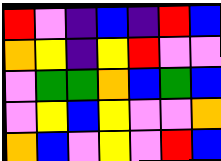[["red", "violet", "indigo", "blue", "indigo", "red", "blue"], ["orange", "yellow", "indigo", "yellow", "red", "violet", "violet"], ["violet", "green", "green", "orange", "blue", "green", "blue"], ["violet", "yellow", "blue", "yellow", "violet", "violet", "orange"], ["orange", "blue", "violet", "yellow", "violet", "red", "blue"]]